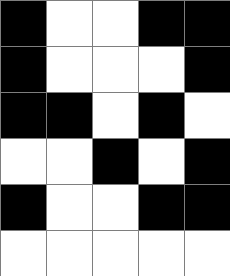[["black", "white", "white", "black", "black"], ["black", "white", "white", "white", "black"], ["black", "black", "white", "black", "white"], ["white", "white", "black", "white", "black"], ["black", "white", "white", "black", "black"], ["white", "white", "white", "white", "white"]]